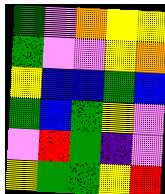[["green", "violet", "orange", "yellow", "yellow"], ["green", "violet", "violet", "yellow", "orange"], ["yellow", "blue", "blue", "green", "blue"], ["green", "blue", "green", "yellow", "violet"], ["violet", "red", "green", "indigo", "violet"], ["yellow", "green", "green", "yellow", "red"]]